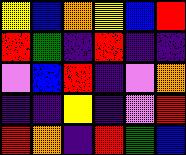[["yellow", "blue", "orange", "yellow", "blue", "red"], ["red", "green", "indigo", "red", "indigo", "indigo"], ["violet", "blue", "red", "indigo", "violet", "orange"], ["indigo", "indigo", "yellow", "indigo", "violet", "red"], ["red", "orange", "indigo", "red", "green", "blue"]]